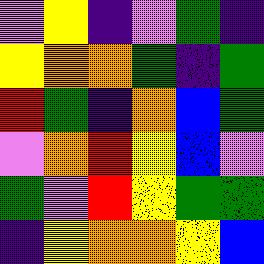[["violet", "yellow", "indigo", "violet", "green", "indigo"], ["yellow", "orange", "orange", "green", "indigo", "green"], ["red", "green", "indigo", "orange", "blue", "green"], ["violet", "orange", "red", "yellow", "blue", "violet"], ["green", "violet", "red", "yellow", "green", "green"], ["indigo", "yellow", "orange", "orange", "yellow", "blue"]]